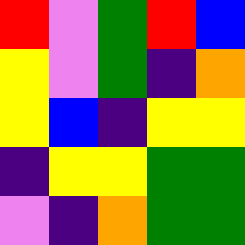[["red", "violet", "green", "red", "blue"], ["yellow", "violet", "green", "indigo", "orange"], ["yellow", "blue", "indigo", "yellow", "yellow"], ["indigo", "yellow", "yellow", "green", "green"], ["violet", "indigo", "orange", "green", "green"]]